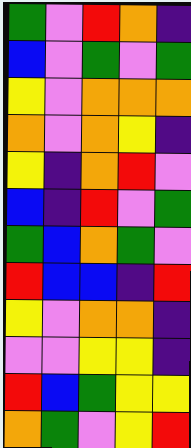[["green", "violet", "red", "orange", "indigo"], ["blue", "violet", "green", "violet", "green"], ["yellow", "violet", "orange", "orange", "orange"], ["orange", "violet", "orange", "yellow", "indigo"], ["yellow", "indigo", "orange", "red", "violet"], ["blue", "indigo", "red", "violet", "green"], ["green", "blue", "orange", "green", "violet"], ["red", "blue", "blue", "indigo", "red"], ["yellow", "violet", "orange", "orange", "indigo"], ["violet", "violet", "yellow", "yellow", "indigo"], ["red", "blue", "green", "yellow", "yellow"], ["orange", "green", "violet", "yellow", "red"]]